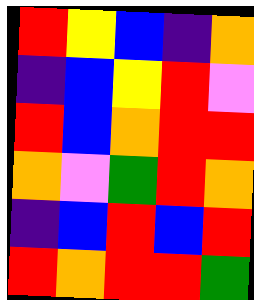[["red", "yellow", "blue", "indigo", "orange"], ["indigo", "blue", "yellow", "red", "violet"], ["red", "blue", "orange", "red", "red"], ["orange", "violet", "green", "red", "orange"], ["indigo", "blue", "red", "blue", "red"], ["red", "orange", "red", "red", "green"]]